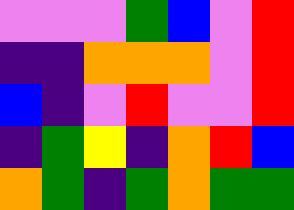[["violet", "violet", "violet", "green", "blue", "violet", "red"], ["indigo", "indigo", "orange", "orange", "orange", "violet", "red"], ["blue", "indigo", "violet", "red", "violet", "violet", "red"], ["indigo", "green", "yellow", "indigo", "orange", "red", "blue"], ["orange", "green", "indigo", "green", "orange", "green", "green"]]